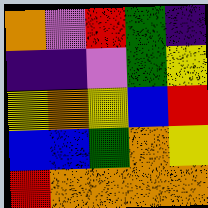[["orange", "violet", "red", "green", "indigo"], ["indigo", "indigo", "violet", "green", "yellow"], ["yellow", "orange", "yellow", "blue", "red"], ["blue", "blue", "green", "orange", "yellow"], ["red", "orange", "orange", "orange", "orange"]]